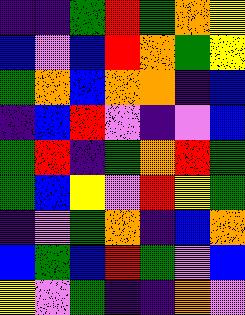[["indigo", "indigo", "green", "red", "green", "orange", "yellow"], ["blue", "violet", "blue", "red", "orange", "green", "yellow"], ["green", "orange", "blue", "orange", "orange", "indigo", "blue"], ["indigo", "blue", "red", "violet", "indigo", "violet", "blue"], ["green", "red", "indigo", "green", "orange", "red", "green"], ["green", "blue", "yellow", "violet", "red", "yellow", "green"], ["indigo", "violet", "green", "orange", "indigo", "blue", "orange"], ["blue", "green", "blue", "red", "green", "violet", "blue"], ["yellow", "violet", "green", "indigo", "indigo", "orange", "violet"]]